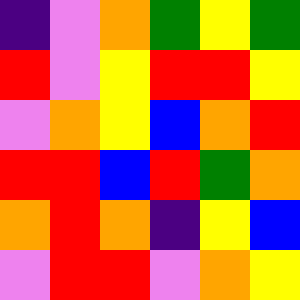[["indigo", "violet", "orange", "green", "yellow", "green"], ["red", "violet", "yellow", "red", "red", "yellow"], ["violet", "orange", "yellow", "blue", "orange", "red"], ["red", "red", "blue", "red", "green", "orange"], ["orange", "red", "orange", "indigo", "yellow", "blue"], ["violet", "red", "red", "violet", "orange", "yellow"]]